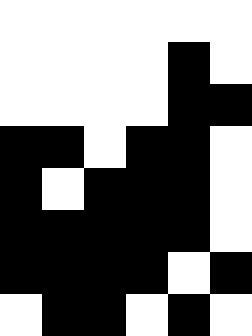[["white", "white", "white", "white", "white", "white"], ["white", "white", "white", "white", "black", "white"], ["white", "white", "white", "white", "black", "black"], ["black", "black", "white", "black", "black", "white"], ["black", "white", "black", "black", "black", "white"], ["black", "black", "black", "black", "black", "white"], ["black", "black", "black", "black", "white", "black"], ["white", "black", "black", "white", "black", "white"]]